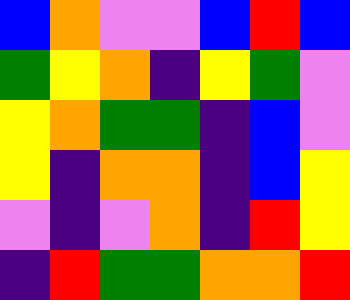[["blue", "orange", "violet", "violet", "blue", "red", "blue"], ["green", "yellow", "orange", "indigo", "yellow", "green", "violet"], ["yellow", "orange", "green", "green", "indigo", "blue", "violet"], ["yellow", "indigo", "orange", "orange", "indigo", "blue", "yellow"], ["violet", "indigo", "violet", "orange", "indigo", "red", "yellow"], ["indigo", "red", "green", "green", "orange", "orange", "red"]]